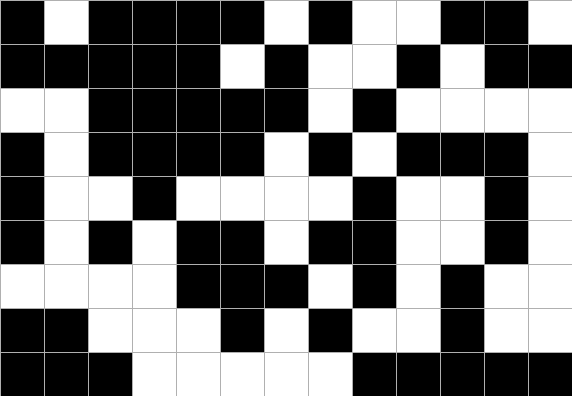[["black", "white", "black", "black", "black", "black", "white", "black", "white", "white", "black", "black", "white"], ["black", "black", "black", "black", "black", "white", "black", "white", "white", "black", "white", "black", "black"], ["white", "white", "black", "black", "black", "black", "black", "white", "black", "white", "white", "white", "white"], ["black", "white", "black", "black", "black", "black", "white", "black", "white", "black", "black", "black", "white"], ["black", "white", "white", "black", "white", "white", "white", "white", "black", "white", "white", "black", "white"], ["black", "white", "black", "white", "black", "black", "white", "black", "black", "white", "white", "black", "white"], ["white", "white", "white", "white", "black", "black", "black", "white", "black", "white", "black", "white", "white"], ["black", "black", "white", "white", "white", "black", "white", "black", "white", "white", "black", "white", "white"], ["black", "black", "black", "white", "white", "white", "white", "white", "black", "black", "black", "black", "black"]]